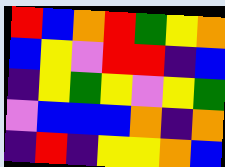[["red", "blue", "orange", "red", "green", "yellow", "orange"], ["blue", "yellow", "violet", "red", "red", "indigo", "blue"], ["indigo", "yellow", "green", "yellow", "violet", "yellow", "green"], ["violet", "blue", "blue", "blue", "orange", "indigo", "orange"], ["indigo", "red", "indigo", "yellow", "yellow", "orange", "blue"]]